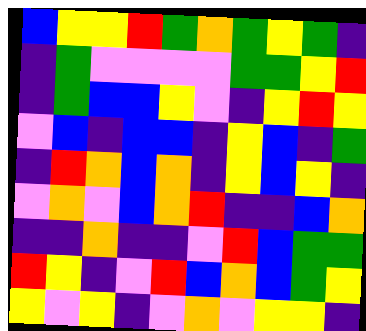[["blue", "yellow", "yellow", "red", "green", "orange", "green", "yellow", "green", "indigo"], ["indigo", "green", "violet", "violet", "violet", "violet", "green", "green", "yellow", "red"], ["indigo", "green", "blue", "blue", "yellow", "violet", "indigo", "yellow", "red", "yellow"], ["violet", "blue", "indigo", "blue", "blue", "indigo", "yellow", "blue", "indigo", "green"], ["indigo", "red", "orange", "blue", "orange", "indigo", "yellow", "blue", "yellow", "indigo"], ["violet", "orange", "violet", "blue", "orange", "red", "indigo", "indigo", "blue", "orange"], ["indigo", "indigo", "orange", "indigo", "indigo", "violet", "red", "blue", "green", "green"], ["red", "yellow", "indigo", "violet", "red", "blue", "orange", "blue", "green", "yellow"], ["yellow", "violet", "yellow", "indigo", "violet", "orange", "violet", "yellow", "yellow", "indigo"]]